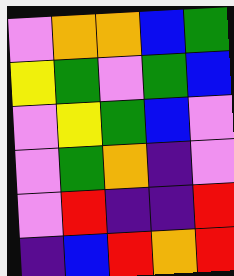[["violet", "orange", "orange", "blue", "green"], ["yellow", "green", "violet", "green", "blue"], ["violet", "yellow", "green", "blue", "violet"], ["violet", "green", "orange", "indigo", "violet"], ["violet", "red", "indigo", "indigo", "red"], ["indigo", "blue", "red", "orange", "red"]]